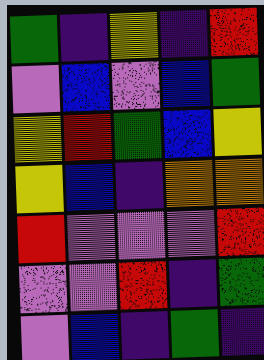[["green", "indigo", "yellow", "indigo", "red"], ["violet", "blue", "violet", "blue", "green"], ["yellow", "red", "green", "blue", "yellow"], ["yellow", "blue", "indigo", "orange", "orange"], ["red", "violet", "violet", "violet", "red"], ["violet", "violet", "red", "indigo", "green"], ["violet", "blue", "indigo", "green", "indigo"]]